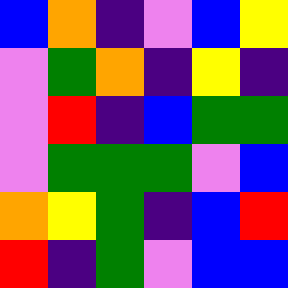[["blue", "orange", "indigo", "violet", "blue", "yellow"], ["violet", "green", "orange", "indigo", "yellow", "indigo"], ["violet", "red", "indigo", "blue", "green", "green"], ["violet", "green", "green", "green", "violet", "blue"], ["orange", "yellow", "green", "indigo", "blue", "red"], ["red", "indigo", "green", "violet", "blue", "blue"]]